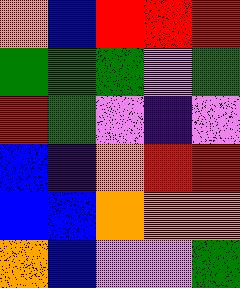[["orange", "blue", "red", "red", "red"], ["green", "green", "green", "violet", "green"], ["red", "green", "violet", "indigo", "violet"], ["blue", "indigo", "orange", "red", "red"], ["blue", "blue", "orange", "orange", "orange"], ["orange", "blue", "violet", "violet", "green"]]